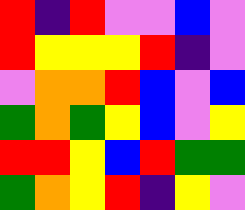[["red", "indigo", "red", "violet", "violet", "blue", "violet"], ["red", "yellow", "yellow", "yellow", "red", "indigo", "violet"], ["violet", "orange", "orange", "red", "blue", "violet", "blue"], ["green", "orange", "green", "yellow", "blue", "violet", "yellow"], ["red", "red", "yellow", "blue", "red", "green", "green"], ["green", "orange", "yellow", "red", "indigo", "yellow", "violet"]]